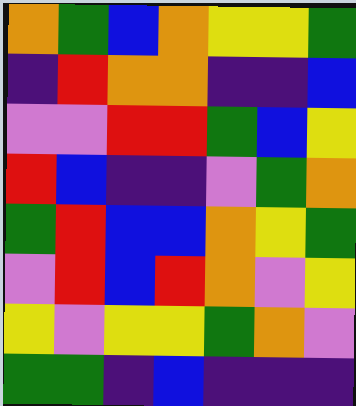[["orange", "green", "blue", "orange", "yellow", "yellow", "green"], ["indigo", "red", "orange", "orange", "indigo", "indigo", "blue"], ["violet", "violet", "red", "red", "green", "blue", "yellow"], ["red", "blue", "indigo", "indigo", "violet", "green", "orange"], ["green", "red", "blue", "blue", "orange", "yellow", "green"], ["violet", "red", "blue", "red", "orange", "violet", "yellow"], ["yellow", "violet", "yellow", "yellow", "green", "orange", "violet"], ["green", "green", "indigo", "blue", "indigo", "indigo", "indigo"]]